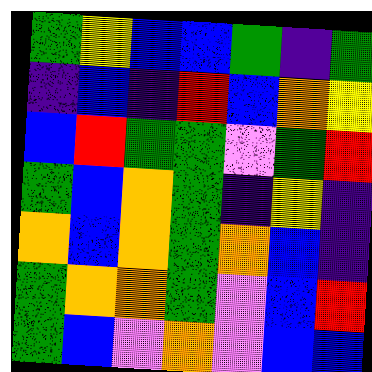[["green", "yellow", "blue", "blue", "green", "indigo", "green"], ["indigo", "blue", "indigo", "red", "blue", "orange", "yellow"], ["blue", "red", "green", "green", "violet", "green", "red"], ["green", "blue", "orange", "green", "indigo", "yellow", "indigo"], ["orange", "blue", "orange", "green", "orange", "blue", "indigo"], ["green", "orange", "orange", "green", "violet", "blue", "red"], ["green", "blue", "violet", "orange", "violet", "blue", "blue"]]